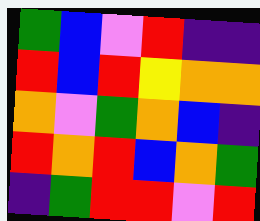[["green", "blue", "violet", "red", "indigo", "indigo"], ["red", "blue", "red", "yellow", "orange", "orange"], ["orange", "violet", "green", "orange", "blue", "indigo"], ["red", "orange", "red", "blue", "orange", "green"], ["indigo", "green", "red", "red", "violet", "red"]]